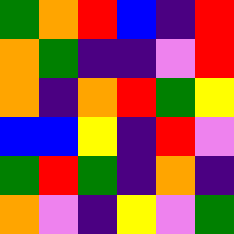[["green", "orange", "red", "blue", "indigo", "red"], ["orange", "green", "indigo", "indigo", "violet", "red"], ["orange", "indigo", "orange", "red", "green", "yellow"], ["blue", "blue", "yellow", "indigo", "red", "violet"], ["green", "red", "green", "indigo", "orange", "indigo"], ["orange", "violet", "indigo", "yellow", "violet", "green"]]